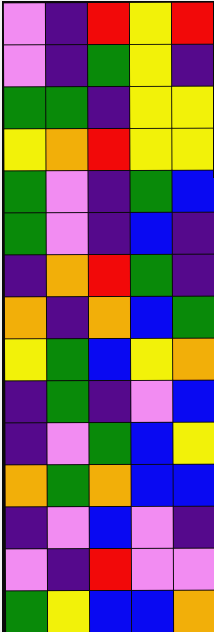[["violet", "indigo", "red", "yellow", "red"], ["violet", "indigo", "green", "yellow", "indigo"], ["green", "green", "indigo", "yellow", "yellow"], ["yellow", "orange", "red", "yellow", "yellow"], ["green", "violet", "indigo", "green", "blue"], ["green", "violet", "indigo", "blue", "indigo"], ["indigo", "orange", "red", "green", "indigo"], ["orange", "indigo", "orange", "blue", "green"], ["yellow", "green", "blue", "yellow", "orange"], ["indigo", "green", "indigo", "violet", "blue"], ["indigo", "violet", "green", "blue", "yellow"], ["orange", "green", "orange", "blue", "blue"], ["indigo", "violet", "blue", "violet", "indigo"], ["violet", "indigo", "red", "violet", "violet"], ["green", "yellow", "blue", "blue", "orange"]]